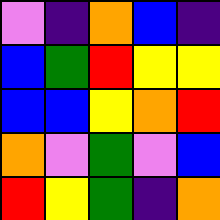[["violet", "indigo", "orange", "blue", "indigo"], ["blue", "green", "red", "yellow", "yellow"], ["blue", "blue", "yellow", "orange", "red"], ["orange", "violet", "green", "violet", "blue"], ["red", "yellow", "green", "indigo", "orange"]]